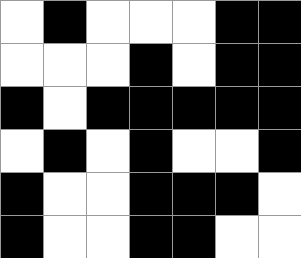[["white", "black", "white", "white", "white", "black", "black"], ["white", "white", "white", "black", "white", "black", "black"], ["black", "white", "black", "black", "black", "black", "black"], ["white", "black", "white", "black", "white", "white", "black"], ["black", "white", "white", "black", "black", "black", "white"], ["black", "white", "white", "black", "black", "white", "white"]]